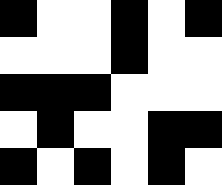[["black", "white", "white", "black", "white", "black"], ["white", "white", "white", "black", "white", "white"], ["black", "black", "black", "white", "white", "white"], ["white", "black", "white", "white", "black", "black"], ["black", "white", "black", "white", "black", "white"]]